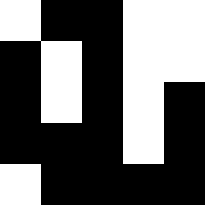[["white", "black", "black", "white", "white"], ["black", "white", "black", "white", "white"], ["black", "white", "black", "white", "black"], ["black", "black", "black", "white", "black"], ["white", "black", "black", "black", "black"]]